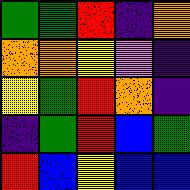[["green", "green", "red", "indigo", "orange"], ["orange", "orange", "yellow", "violet", "indigo"], ["yellow", "green", "red", "orange", "indigo"], ["indigo", "green", "red", "blue", "green"], ["red", "blue", "yellow", "blue", "blue"]]